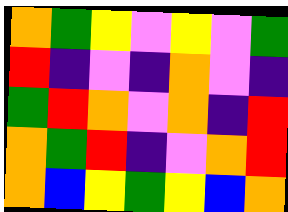[["orange", "green", "yellow", "violet", "yellow", "violet", "green"], ["red", "indigo", "violet", "indigo", "orange", "violet", "indigo"], ["green", "red", "orange", "violet", "orange", "indigo", "red"], ["orange", "green", "red", "indigo", "violet", "orange", "red"], ["orange", "blue", "yellow", "green", "yellow", "blue", "orange"]]